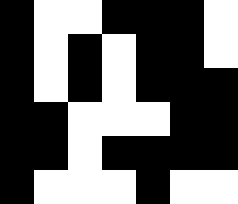[["black", "white", "white", "black", "black", "black", "white"], ["black", "white", "black", "white", "black", "black", "white"], ["black", "white", "black", "white", "black", "black", "black"], ["black", "black", "white", "white", "white", "black", "black"], ["black", "black", "white", "black", "black", "black", "black"], ["black", "white", "white", "white", "black", "white", "white"]]